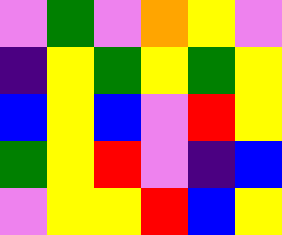[["violet", "green", "violet", "orange", "yellow", "violet"], ["indigo", "yellow", "green", "yellow", "green", "yellow"], ["blue", "yellow", "blue", "violet", "red", "yellow"], ["green", "yellow", "red", "violet", "indigo", "blue"], ["violet", "yellow", "yellow", "red", "blue", "yellow"]]